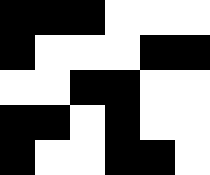[["black", "black", "black", "white", "white", "white"], ["black", "white", "white", "white", "black", "black"], ["white", "white", "black", "black", "white", "white"], ["black", "black", "white", "black", "white", "white"], ["black", "white", "white", "black", "black", "white"]]